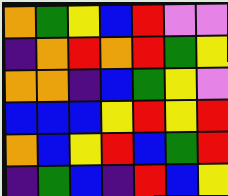[["orange", "green", "yellow", "blue", "red", "violet", "violet"], ["indigo", "orange", "red", "orange", "red", "green", "yellow"], ["orange", "orange", "indigo", "blue", "green", "yellow", "violet"], ["blue", "blue", "blue", "yellow", "red", "yellow", "red"], ["orange", "blue", "yellow", "red", "blue", "green", "red"], ["indigo", "green", "blue", "indigo", "red", "blue", "yellow"]]